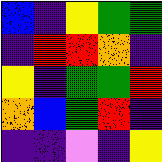[["blue", "indigo", "yellow", "green", "green"], ["indigo", "red", "red", "orange", "indigo"], ["yellow", "indigo", "green", "green", "red"], ["orange", "blue", "green", "red", "indigo"], ["indigo", "indigo", "violet", "indigo", "yellow"]]